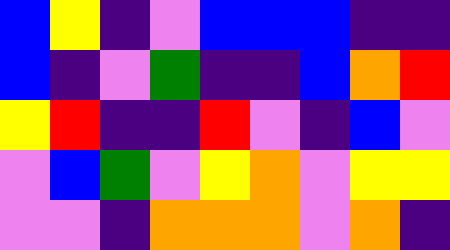[["blue", "yellow", "indigo", "violet", "blue", "blue", "blue", "indigo", "indigo"], ["blue", "indigo", "violet", "green", "indigo", "indigo", "blue", "orange", "red"], ["yellow", "red", "indigo", "indigo", "red", "violet", "indigo", "blue", "violet"], ["violet", "blue", "green", "violet", "yellow", "orange", "violet", "yellow", "yellow"], ["violet", "violet", "indigo", "orange", "orange", "orange", "violet", "orange", "indigo"]]